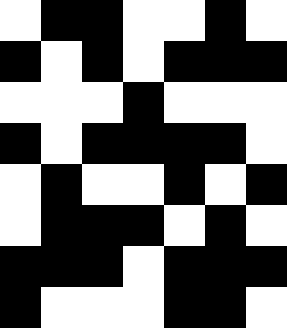[["white", "black", "black", "white", "white", "black", "white"], ["black", "white", "black", "white", "black", "black", "black"], ["white", "white", "white", "black", "white", "white", "white"], ["black", "white", "black", "black", "black", "black", "white"], ["white", "black", "white", "white", "black", "white", "black"], ["white", "black", "black", "black", "white", "black", "white"], ["black", "black", "black", "white", "black", "black", "black"], ["black", "white", "white", "white", "black", "black", "white"]]